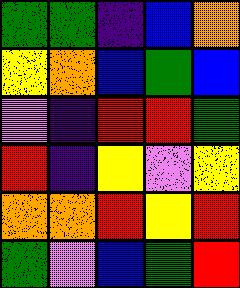[["green", "green", "indigo", "blue", "orange"], ["yellow", "orange", "blue", "green", "blue"], ["violet", "indigo", "red", "red", "green"], ["red", "indigo", "yellow", "violet", "yellow"], ["orange", "orange", "red", "yellow", "red"], ["green", "violet", "blue", "green", "red"]]